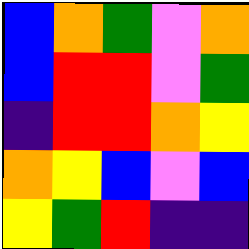[["blue", "orange", "green", "violet", "orange"], ["blue", "red", "red", "violet", "green"], ["indigo", "red", "red", "orange", "yellow"], ["orange", "yellow", "blue", "violet", "blue"], ["yellow", "green", "red", "indigo", "indigo"]]